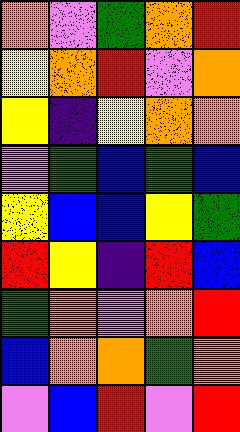[["orange", "violet", "green", "orange", "red"], ["yellow", "orange", "red", "violet", "orange"], ["yellow", "indigo", "yellow", "orange", "orange"], ["violet", "green", "blue", "green", "blue"], ["yellow", "blue", "blue", "yellow", "green"], ["red", "yellow", "indigo", "red", "blue"], ["green", "orange", "violet", "orange", "red"], ["blue", "orange", "orange", "green", "orange"], ["violet", "blue", "red", "violet", "red"]]